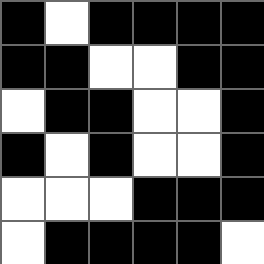[["black", "white", "black", "black", "black", "black"], ["black", "black", "white", "white", "black", "black"], ["white", "black", "black", "white", "white", "black"], ["black", "white", "black", "white", "white", "black"], ["white", "white", "white", "black", "black", "black"], ["white", "black", "black", "black", "black", "white"]]